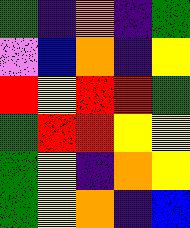[["green", "indigo", "orange", "indigo", "green"], ["violet", "blue", "orange", "indigo", "yellow"], ["red", "yellow", "red", "red", "green"], ["green", "red", "red", "yellow", "yellow"], ["green", "yellow", "indigo", "orange", "yellow"], ["green", "yellow", "orange", "indigo", "blue"]]